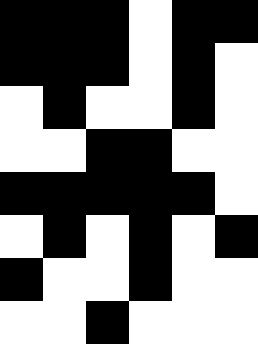[["black", "black", "black", "white", "black", "black"], ["black", "black", "black", "white", "black", "white"], ["white", "black", "white", "white", "black", "white"], ["white", "white", "black", "black", "white", "white"], ["black", "black", "black", "black", "black", "white"], ["white", "black", "white", "black", "white", "black"], ["black", "white", "white", "black", "white", "white"], ["white", "white", "black", "white", "white", "white"]]